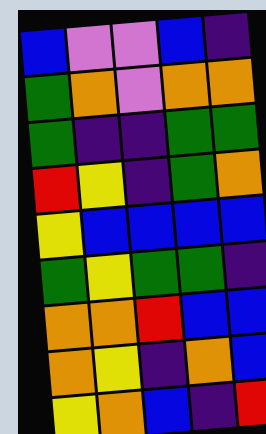[["blue", "violet", "violet", "blue", "indigo"], ["green", "orange", "violet", "orange", "orange"], ["green", "indigo", "indigo", "green", "green"], ["red", "yellow", "indigo", "green", "orange"], ["yellow", "blue", "blue", "blue", "blue"], ["green", "yellow", "green", "green", "indigo"], ["orange", "orange", "red", "blue", "blue"], ["orange", "yellow", "indigo", "orange", "blue"], ["yellow", "orange", "blue", "indigo", "red"]]